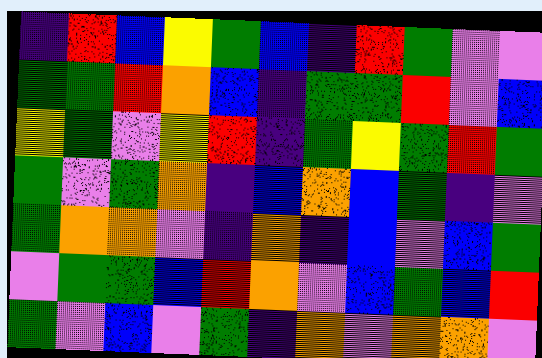[["indigo", "red", "blue", "yellow", "green", "blue", "indigo", "red", "green", "violet", "violet"], ["green", "green", "red", "orange", "blue", "indigo", "green", "green", "red", "violet", "blue"], ["yellow", "green", "violet", "yellow", "red", "indigo", "green", "yellow", "green", "red", "green"], ["green", "violet", "green", "orange", "indigo", "blue", "orange", "blue", "green", "indigo", "violet"], ["green", "orange", "orange", "violet", "indigo", "orange", "indigo", "blue", "violet", "blue", "green"], ["violet", "green", "green", "blue", "red", "orange", "violet", "blue", "green", "blue", "red"], ["green", "violet", "blue", "violet", "green", "indigo", "orange", "violet", "orange", "orange", "violet"]]